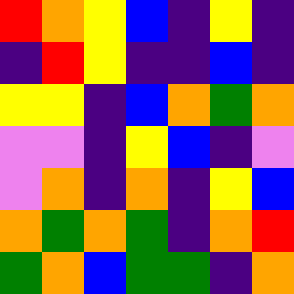[["red", "orange", "yellow", "blue", "indigo", "yellow", "indigo"], ["indigo", "red", "yellow", "indigo", "indigo", "blue", "indigo"], ["yellow", "yellow", "indigo", "blue", "orange", "green", "orange"], ["violet", "violet", "indigo", "yellow", "blue", "indigo", "violet"], ["violet", "orange", "indigo", "orange", "indigo", "yellow", "blue"], ["orange", "green", "orange", "green", "indigo", "orange", "red"], ["green", "orange", "blue", "green", "green", "indigo", "orange"]]